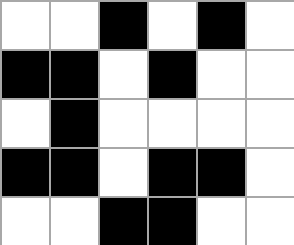[["white", "white", "black", "white", "black", "white"], ["black", "black", "white", "black", "white", "white"], ["white", "black", "white", "white", "white", "white"], ["black", "black", "white", "black", "black", "white"], ["white", "white", "black", "black", "white", "white"]]